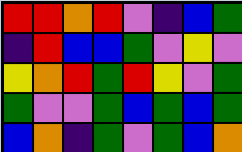[["red", "red", "orange", "red", "violet", "indigo", "blue", "green"], ["indigo", "red", "blue", "blue", "green", "violet", "yellow", "violet"], ["yellow", "orange", "red", "green", "red", "yellow", "violet", "green"], ["green", "violet", "violet", "green", "blue", "green", "blue", "green"], ["blue", "orange", "indigo", "green", "violet", "green", "blue", "orange"]]